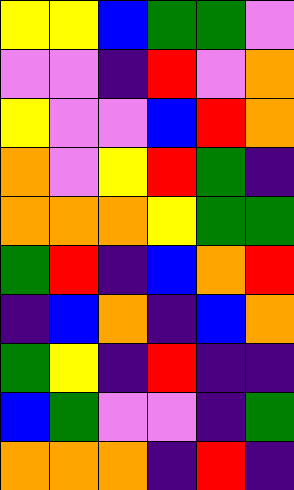[["yellow", "yellow", "blue", "green", "green", "violet"], ["violet", "violet", "indigo", "red", "violet", "orange"], ["yellow", "violet", "violet", "blue", "red", "orange"], ["orange", "violet", "yellow", "red", "green", "indigo"], ["orange", "orange", "orange", "yellow", "green", "green"], ["green", "red", "indigo", "blue", "orange", "red"], ["indigo", "blue", "orange", "indigo", "blue", "orange"], ["green", "yellow", "indigo", "red", "indigo", "indigo"], ["blue", "green", "violet", "violet", "indigo", "green"], ["orange", "orange", "orange", "indigo", "red", "indigo"]]